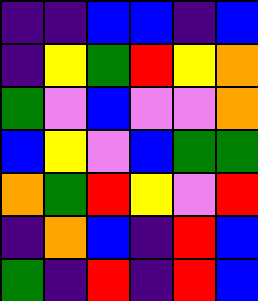[["indigo", "indigo", "blue", "blue", "indigo", "blue"], ["indigo", "yellow", "green", "red", "yellow", "orange"], ["green", "violet", "blue", "violet", "violet", "orange"], ["blue", "yellow", "violet", "blue", "green", "green"], ["orange", "green", "red", "yellow", "violet", "red"], ["indigo", "orange", "blue", "indigo", "red", "blue"], ["green", "indigo", "red", "indigo", "red", "blue"]]